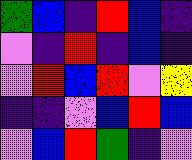[["green", "blue", "indigo", "red", "blue", "indigo"], ["violet", "indigo", "red", "indigo", "blue", "indigo"], ["violet", "red", "blue", "red", "violet", "yellow"], ["indigo", "indigo", "violet", "blue", "red", "blue"], ["violet", "blue", "red", "green", "indigo", "violet"]]